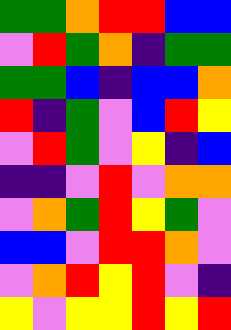[["green", "green", "orange", "red", "red", "blue", "blue"], ["violet", "red", "green", "orange", "indigo", "green", "green"], ["green", "green", "blue", "indigo", "blue", "blue", "orange"], ["red", "indigo", "green", "violet", "blue", "red", "yellow"], ["violet", "red", "green", "violet", "yellow", "indigo", "blue"], ["indigo", "indigo", "violet", "red", "violet", "orange", "orange"], ["violet", "orange", "green", "red", "yellow", "green", "violet"], ["blue", "blue", "violet", "red", "red", "orange", "violet"], ["violet", "orange", "red", "yellow", "red", "violet", "indigo"], ["yellow", "violet", "yellow", "yellow", "red", "yellow", "red"]]